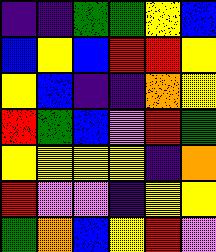[["indigo", "indigo", "green", "green", "yellow", "blue"], ["blue", "yellow", "blue", "red", "red", "yellow"], ["yellow", "blue", "indigo", "indigo", "orange", "yellow"], ["red", "green", "blue", "violet", "red", "green"], ["yellow", "yellow", "yellow", "yellow", "indigo", "orange"], ["red", "violet", "violet", "indigo", "yellow", "yellow"], ["green", "orange", "blue", "yellow", "red", "violet"]]